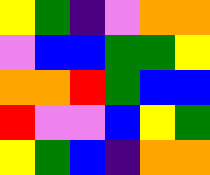[["yellow", "green", "indigo", "violet", "orange", "orange"], ["violet", "blue", "blue", "green", "green", "yellow"], ["orange", "orange", "red", "green", "blue", "blue"], ["red", "violet", "violet", "blue", "yellow", "green"], ["yellow", "green", "blue", "indigo", "orange", "orange"]]